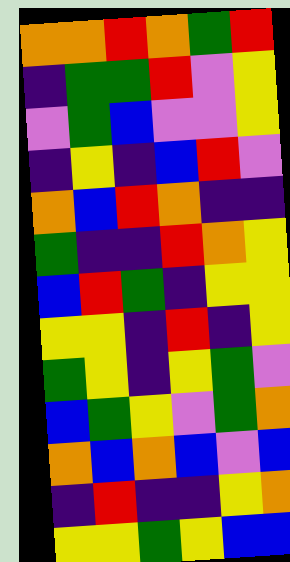[["orange", "orange", "red", "orange", "green", "red"], ["indigo", "green", "green", "red", "violet", "yellow"], ["violet", "green", "blue", "violet", "violet", "yellow"], ["indigo", "yellow", "indigo", "blue", "red", "violet"], ["orange", "blue", "red", "orange", "indigo", "indigo"], ["green", "indigo", "indigo", "red", "orange", "yellow"], ["blue", "red", "green", "indigo", "yellow", "yellow"], ["yellow", "yellow", "indigo", "red", "indigo", "yellow"], ["green", "yellow", "indigo", "yellow", "green", "violet"], ["blue", "green", "yellow", "violet", "green", "orange"], ["orange", "blue", "orange", "blue", "violet", "blue"], ["indigo", "red", "indigo", "indigo", "yellow", "orange"], ["yellow", "yellow", "green", "yellow", "blue", "blue"]]